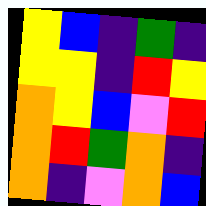[["yellow", "blue", "indigo", "green", "indigo"], ["yellow", "yellow", "indigo", "red", "yellow"], ["orange", "yellow", "blue", "violet", "red"], ["orange", "red", "green", "orange", "indigo"], ["orange", "indigo", "violet", "orange", "blue"]]